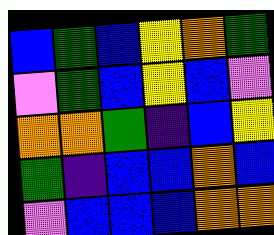[["blue", "green", "blue", "yellow", "orange", "green"], ["violet", "green", "blue", "yellow", "blue", "violet"], ["orange", "orange", "green", "indigo", "blue", "yellow"], ["green", "indigo", "blue", "blue", "orange", "blue"], ["violet", "blue", "blue", "blue", "orange", "orange"]]